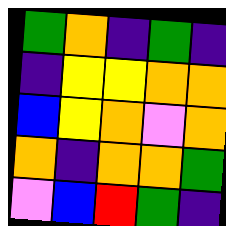[["green", "orange", "indigo", "green", "indigo"], ["indigo", "yellow", "yellow", "orange", "orange"], ["blue", "yellow", "orange", "violet", "orange"], ["orange", "indigo", "orange", "orange", "green"], ["violet", "blue", "red", "green", "indigo"]]